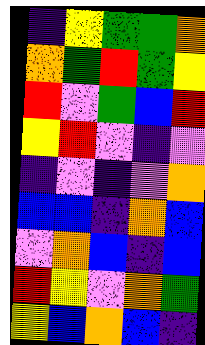[["indigo", "yellow", "green", "green", "orange"], ["orange", "green", "red", "green", "yellow"], ["red", "violet", "green", "blue", "red"], ["yellow", "red", "violet", "indigo", "violet"], ["indigo", "violet", "indigo", "violet", "orange"], ["blue", "blue", "indigo", "orange", "blue"], ["violet", "orange", "blue", "indigo", "blue"], ["red", "yellow", "violet", "orange", "green"], ["yellow", "blue", "orange", "blue", "indigo"]]